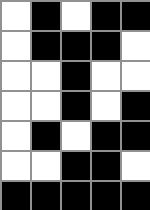[["white", "black", "white", "black", "black"], ["white", "black", "black", "black", "white"], ["white", "white", "black", "white", "white"], ["white", "white", "black", "white", "black"], ["white", "black", "white", "black", "black"], ["white", "white", "black", "black", "white"], ["black", "black", "black", "black", "black"]]